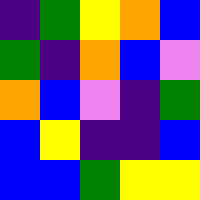[["indigo", "green", "yellow", "orange", "blue"], ["green", "indigo", "orange", "blue", "violet"], ["orange", "blue", "violet", "indigo", "green"], ["blue", "yellow", "indigo", "indigo", "blue"], ["blue", "blue", "green", "yellow", "yellow"]]